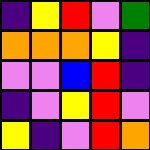[["indigo", "yellow", "red", "violet", "green"], ["orange", "orange", "orange", "yellow", "indigo"], ["violet", "violet", "blue", "red", "indigo"], ["indigo", "violet", "yellow", "red", "violet"], ["yellow", "indigo", "violet", "red", "orange"]]